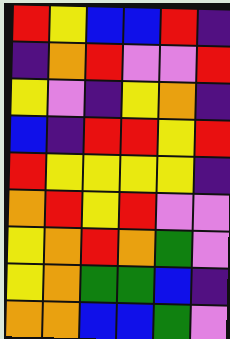[["red", "yellow", "blue", "blue", "red", "indigo"], ["indigo", "orange", "red", "violet", "violet", "red"], ["yellow", "violet", "indigo", "yellow", "orange", "indigo"], ["blue", "indigo", "red", "red", "yellow", "red"], ["red", "yellow", "yellow", "yellow", "yellow", "indigo"], ["orange", "red", "yellow", "red", "violet", "violet"], ["yellow", "orange", "red", "orange", "green", "violet"], ["yellow", "orange", "green", "green", "blue", "indigo"], ["orange", "orange", "blue", "blue", "green", "violet"]]